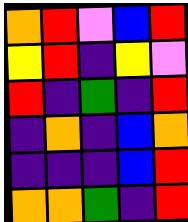[["orange", "red", "violet", "blue", "red"], ["yellow", "red", "indigo", "yellow", "violet"], ["red", "indigo", "green", "indigo", "red"], ["indigo", "orange", "indigo", "blue", "orange"], ["indigo", "indigo", "indigo", "blue", "red"], ["orange", "orange", "green", "indigo", "red"]]